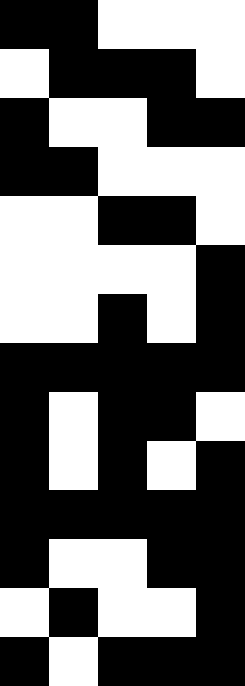[["black", "black", "white", "white", "white"], ["white", "black", "black", "black", "white"], ["black", "white", "white", "black", "black"], ["black", "black", "white", "white", "white"], ["white", "white", "black", "black", "white"], ["white", "white", "white", "white", "black"], ["white", "white", "black", "white", "black"], ["black", "black", "black", "black", "black"], ["black", "white", "black", "black", "white"], ["black", "white", "black", "white", "black"], ["black", "black", "black", "black", "black"], ["black", "white", "white", "black", "black"], ["white", "black", "white", "white", "black"], ["black", "white", "black", "black", "black"]]